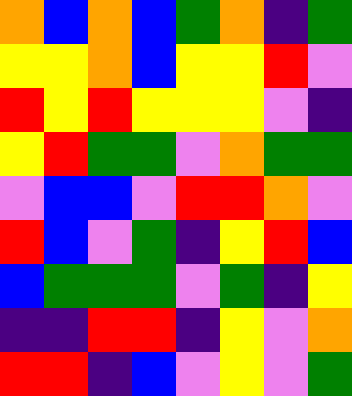[["orange", "blue", "orange", "blue", "green", "orange", "indigo", "green"], ["yellow", "yellow", "orange", "blue", "yellow", "yellow", "red", "violet"], ["red", "yellow", "red", "yellow", "yellow", "yellow", "violet", "indigo"], ["yellow", "red", "green", "green", "violet", "orange", "green", "green"], ["violet", "blue", "blue", "violet", "red", "red", "orange", "violet"], ["red", "blue", "violet", "green", "indigo", "yellow", "red", "blue"], ["blue", "green", "green", "green", "violet", "green", "indigo", "yellow"], ["indigo", "indigo", "red", "red", "indigo", "yellow", "violet", "orange"], ["red", "red", "indigo", "blue", "violet", "yellow", "violet", "green"]]